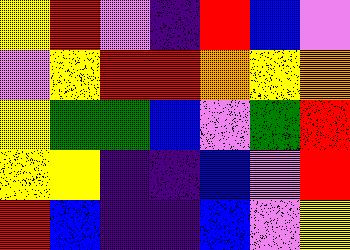[["yellow", "red", "violet", "indigo", "red", "blue", "violet"], ["violet", "yellow", "red", "red", "orange", "yellow", "orange"], ["yellow", "green", "green", "blue", "violet", "green", "red"], ["yellow", "yellow", "indigo", "indigo", "blue", "violet", "red"], ["red", "blue", "indigo", "indigo", "blue", "violet", "yellow"]]